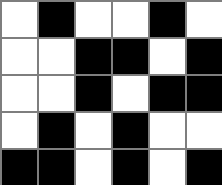[["white", "black", "white", "white", "black", "white"], ["white", "white", "black", "black", "white", "black"], ["white", "white", "black", "white", "black", "black"], ["white", "black", "white", "black", "white", "white"], ["black", "black", "white", "black", "white", "black"]]